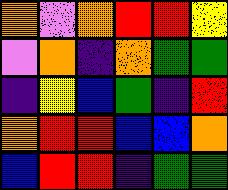[["orange", "violet", "orange", "red", "red", "yellow"], ["violet", "orange", "indigo", "orange", "green", "green"], ["indigo", "yellow", "blue", "green", "indigo", "red"], ["orange", "red", "red", "blue", "blue", "orange"], ["blue", "red", "red", "indigo", "green", "green"]]